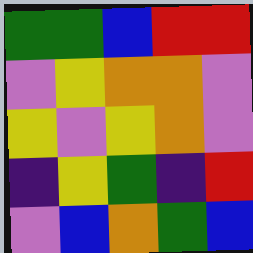[["green", "green", "blue", "red", "red"], ["violet", "yellow", "orange", "orange", "violet"], ["yellow", "violet", "yellow", "orange", "violet"], ["indigo", "yellow", "green", "indigo", "red"], ["violet", "blue", "orange", "green", "blue"]]